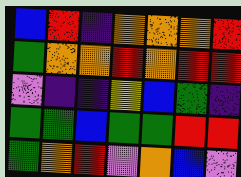[["blue", "red", "indigo", "orange", "orange", "orange", "red"], ["green", "orange", "orange", "red", "orange", "red", "red"], ["violet", "indigo", "indigo", "yellow", "blue", "green", "indigo"], ["green", "green", "blue", "green", "green", "red", "red"], ["green", "orange", "red", "violet", "orange", "blue", "violet"]]